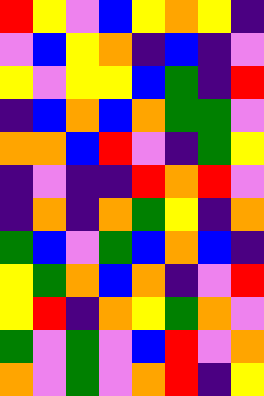[["red", "yellow", "violet", "blue", "yellow", "orange", "yellow", "indigo"], ["violet", "blue", "yellow", "orange", "indigo", "blue", "indigo", "violet"], ["yellow", "violet", "yellow", "yellow", "blue", "green", "indigo", "red"], ["indigo", "blue", "orange", "blue", "orange", "green", "green", "violet"], ["orange", "orange", "blue", "red", "violet", "indigo", "green", "yellow"], ["indigo", "violet", "indigo", "indigo", "red", "orange", "red", "violet"], ["indigo", "orange", "indigo", "orange", "green", "yellow", "indigo", "orange"], ["green", "blue", "violet", "green", "blue", "orange", "blue", "indigo"], ["yellow", "green", "orange", "blue", "orange", "indigo", "violet", "red"], ["yellow", "red", "indigo", "orange", "yellow", "green", "orange", "violet"], ["green", "violet", "green", "violet", "blue", "red", "violet", "orange"], ["orange", "violet", "green", "violet", "orange", "red", "indigo", "yellow"]]